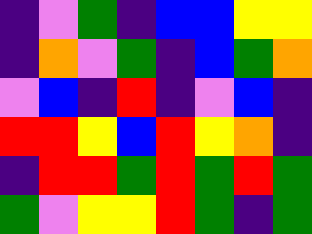[["indigo", "violet", "green", "indigo", "blue", "blue", "yellow", "yellow"], ["indigo", "orange", "violet", "green", "indigo", "blue", "green", "orange"], ["violet", "blue", "indigo", "red", "indigo", "violet", "blue", "indigo"], ["red", "red", "yellow", "blue", "red", "yellow", "orange", "indigo"], ["indigo", "red", "red", "green", "red", "green", "red", "green"], ["green", "violet", "yellow", "yellow", "red", "green", "indigo", "green"]]